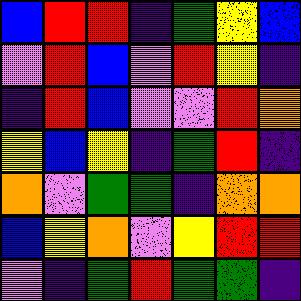[["blue", "red", "red", "indigo", "green", "yellow", "blue"], ["violet", "red", "blue", "violet", "red", "yellow", "indigo"], ["indigo", "red", "blue", "violet", "violet", "red", "orange"], ["yellow", "blue", "yellow", "indigo", "green", "red", "indigo"], ["orange", "violet", "green", "green", "indigo", "orange", "orange"], ["blue", "yellow", "orange", "violet", "yellow", "red", "red"], ["violet", "indigo", "green", "red", "green", "green", "indigo"]]